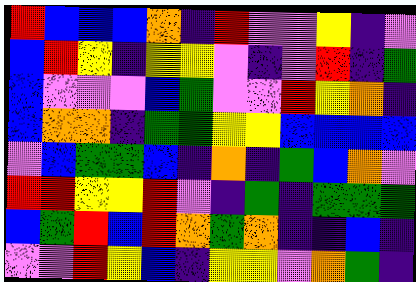[["red", "blue", "blue", "blue", "orange", "indigo", "red", "violet", "violet", "yellow", "indigo", "violet"], ["blue", "red", "yellow", "indigo", "yellow", "yellow", "violet", "indigo", "violet", "red", "indigo", "green"], ["blue", "violet", "violet", "violet", "blue", "green", "violet", "violet", "red", "yellow", "orange", "indigo"], ["blue", "orange", "orange", "indigo", "green", "green", "yellow", "yellow", "blue", "blue", "blue", "blue"], ["violet", "blue", "green", "green", "blue", "indigo", "orange", "indigo", "green", "blue", "orange", "violet"], ["red", "red", "yellow", "yellow", "red", "violet", "indigo", "green", "indigo", "green", "green", "green"], ["blue", "green", "red", "blue", "red", "orange", "green", "orange", "indigo", "indigo", "blue", "indigo"], ["violet", "violet", "red", "yellow", "blue", "indigo", "yellow", "yellow", "violet", "orange", "green", "indigo"]]